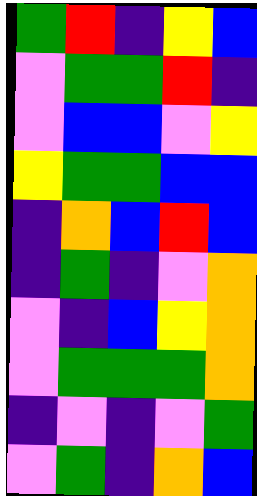[["green", "red", "indigo", "yellow", "blue"], ["violet", "green", "green", "red", "indigo"], ["violet", "blue", "blue", "violet", "yellow"], ["yellow", "green", "green", "blue", "blue"], ["indigo", "orange", "blue", "red", "blue"], ["indigo", "green", "indigo", "violet", "orange"], ["violet", "indigo", "blue", "yellow", "orange"], ["violet", "green", "green", "green", "orange"], ["indigo", "violet", "indigo", "violet", "green"], ["violet", "green", "indigo", "orange", "blue"]]